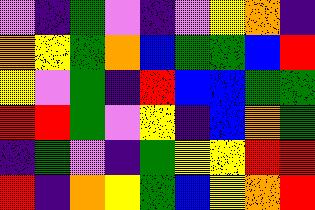[["violet", "indigo", "green", "violet", "indigo", "violet", "yellow", "orange", "indigo"], ["orange", "yellow", "green", "orange", "blue", "green", "green", "blue", "red"], ["yellow", "violet", "green", "indigo", "red", "blue", "blue", "green", "green"], ["red", "red", "green", "violet", "yellow", "indigo", "blue", "orange", "green"], ["indigo", "green", "violet", "indigo", "green", "yellow", "yellow", "red", "red"], ["red", "indigo", "orange", "yellow", "green", "blue", "yellow", "orange", "red"]]